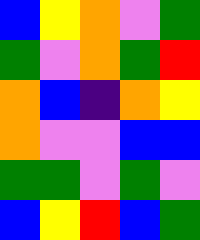[["blue", "yellow", "orange", "violet", "green"], ["green", "violet", "orange", "green", "red"], ["orange", "blue", "indigo", "orange", "yellow"], ["orange", "violet", "violet", "blue", "blue"], ["green", "green", "violet", "green", "violet"], ["blue", "yellow", "red", "blue", "green"]]